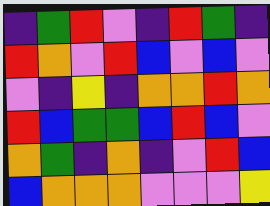[["indigo", "green", "red", "violet", "indigo", "red", "green", "indigo"], ["red", "orange", "violet", "red", "blue", "violet", "blue", "violet"], ["violet", "indigo", "yellow", "indigo", "orange", "orange", "red", "orange"], ["red", "blue", "green", "green", "blue", "red", "blue", "violet"], ["orange", "green", "indigo", "orange", "indigo", "violet", "red", "blue"], ["blue", "orange", "orange", "orange", "violet", "violet", "violet", "yellow"]]